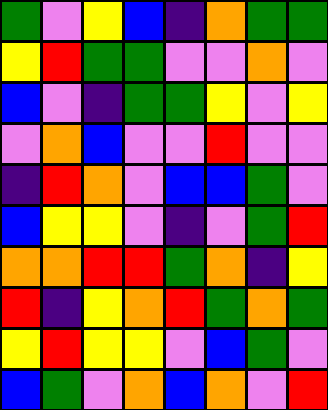[["green", "violet", "yellow", "blue", "indigo", "orange", "green", "green"], ["yellow", "red", "green", "green", "violet", "violet", "orange", "violet"], ["blue", "violet", "indigo", "green", "green", "yellow", "violet", "yellow"], ["violet", "orange", "blue", "violet", "violet", "red", "violet", "violet"], ["indigo", "red", "orange", "violet", "blue", "blue", "green", "violet"], ["blue", "yellow", "yellow", "violet", "indigo", "violet", "green", "red"], ["orange", "orange", "red", "red", "green", "orange", "indigo", "yellow"], ["red", "indigo", "yellow", "orange", "red", "green", "orange", "green"], ["yellow", "red", "yellow", "yellow", "violet", "blue", "green", "violet"], ["blue", "green", "violet", "orange", "blue", "orange", "violet", "red"]]